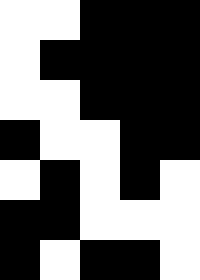[["white", "white", "black", "black", "black"], ["white", "black", "black", "black", "black"], ["white", "white", "black", "black", "black"], ["black", "white", "white", "black", "black"], ["white", "black", "white", "black", "white"], ["black", "black", "white", "white", "white"], ["black", "white", "black", "black", "white"]]